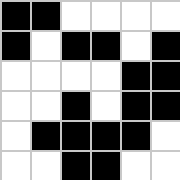[["black", "black", "white", "white", "white", "white"], ["black", "white", "black", "black", "white", "black"], ["white", "white", "white", "white", "black", "black"], ["white", "white", "black", "white", "black", "black"], ["white", "black", "black", "black", "black", "white"], ["white", "white", "black", "black", "white", "white"]]